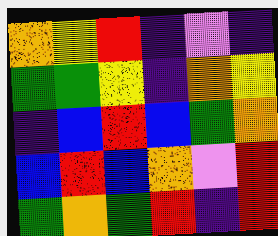[["orange", "yellow", "red", "indigo", "violet", "indigo"], ["green", "green", "yellow", "indigo", "orange", "yellow"], ["indigo", "blue", "red", "blue", "green", "orange"], ["blue", "red", "blue", "orange", "violet", "red"], ["green", "orange", "green", "red", "indigo", "red"]]